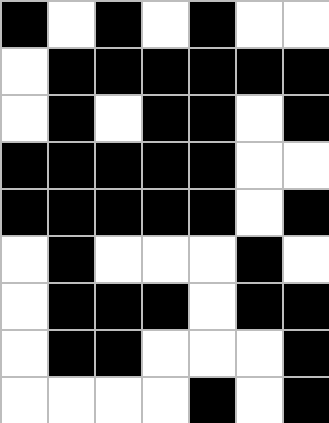[["black", "white", "black", "white", "black", "white", "white"], ["white", "black", "black", "black", "black", "black", "black"], ["white", "black", "white", "black", "black", "white", "black"], ["black", "black", "black", "black", "black", "white", "white"], ["black", "black", "black", "black", "black", "white", "black"], ["white", "black", "white", "white", "white", "black", "white"], ["white", "black", "black", "black", "white", "black", "black"], ["white", "black", "black", "white", "white", "white", "black"], ["white", "white", "white", "white", "black", "white", "black"]]